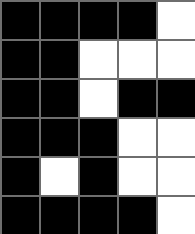[["black", "black", "black", "black", "white"], ["black", "black", "white", "white", "white"], ["black", "black", "white", "black", "black"], ["black", "black", "black", "white", "white"], ["black", "white", "black", "white", "white"], ["black", "black", "black", "black", "white"]]